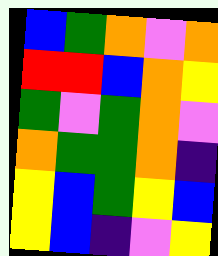[["blue", "green", "orange", "violet", "orange"], ["red", "red", "blue", "orange", "yellow"], ["green", "violet", "green", "orange", "violet"], ["orange", "green", "green", "orange", "indigo"], ["yellow", "blue", "green", "yellow", "blue"], ["yellow", "blue", "indigo", "violet", "yellow"]]